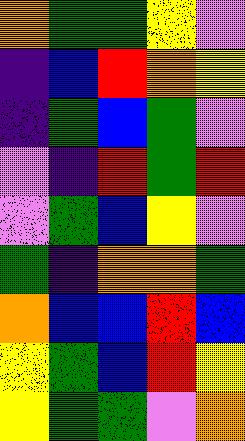[["orange", "green", "green", "yellow", "violet"], ["indigo", "blue", "red", "orange", "yellow"], ["indigo", "green", "blue", "green", "violet"], ["violet", "indigo", "red", "green", "red"], ["violet", "green", "blue", "yellow", "violet"], ["green", "indigo", "orange", "orange", "green"], ["orange", "blue", "blue", "red", "blue"], ["yellow", "green", "blue", "red", "yellow"], ["yellow", "green", "green", "violet", "orange"]]